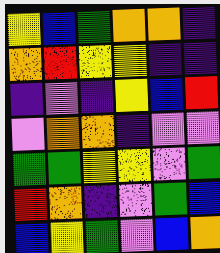[["yellow", "blue", "green", "orange", "orange", "indigo"], ["orange", "red", "yellow", "yellow", "indigo", "indigo"], ["indigo", "violet", "indigo", "yellow", "blue", "red"], ["violet", "orange", "orange", "indigo", "violet", "violet"], ["green", "green", "yellow", "yellow", "violet", "green"], ["red", "orange", "indigo", "violet", "green", "blue"], ["blue", "yellow", "green", "violet", "blue", "orange"]]